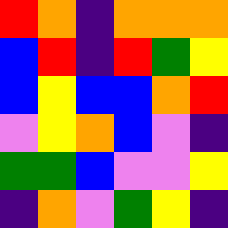[["red", "orange", "indigo", "orange", "orange", "orange"], ["blue", "red", "indigo", "red", "green", "yellow"], ["blue", "yellow", "blue", "blue", "orange", "red"], ["violet", "yellow", "orange", "blue", "violet", "indigo"], ["green", "green", "blue", "violet", "violet", "yellow"], ["indigo", "orange", "violet", "green", "yellow", "indigo"]]